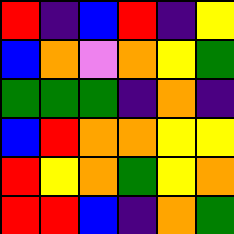[["red", "indigo", "blue", "red", "indigo", "yellow"], ["blue", "orange", "violet", "orange", "yellow", "green"], ["green", "green", "green", "indigo", "orange", "indigo"], ["blue", "red", "orange", "orange", "yellow", "yellow"], ["red", "yellow", "orange", "green", "yellow", "orange"], ["red", "red", "blue", "indigo", "orange", "green"]]